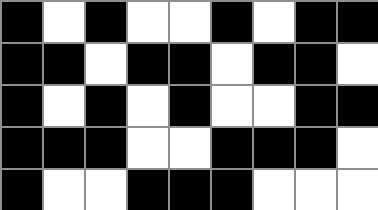[["black", "white", "black", "white", "white", "black", "white", "black", "black"], ["black", "black", "white", "black", "black", "white", "black", "black", "white"], ["black", "white", "black", "white", "black", "white", "white", "black", "black"], ["black", "black", "black", "white", "white", "black", "black", "black", "white"], ["black", "white", "white", "black", "black", "black", "white", "white", "white"]]